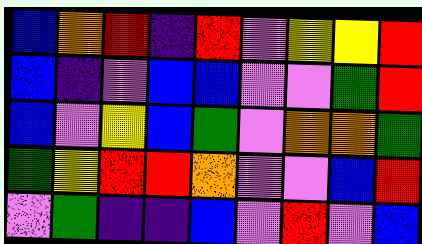[["blue", "orange", "red", "indigo", "red", "violet", "yellow", "yellow", "red"], ["blue", "indigo", "violet", "blue", "blue", "violet", "violet", "green", "red"], ["blue", "violet", "yellow", "blue", "green", "violet", "orange", "orange", "green"], ["green", "yellow", "red", "red", "orange", "violet", "violet", "blue", "red"], ["violet", "green", "indigo", "indigo", "blue", "violet", "red", "violet", "blue"]]